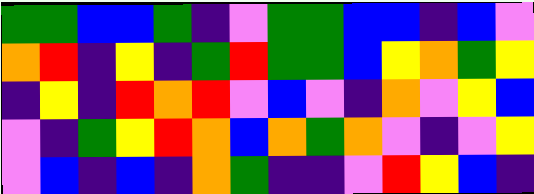[["green", "green", "blue", "blue", "green", "indigo", "violet", "green", "green", "blue", "blue", "indigo", "blue", "violet"], ["orange", "red", "indigo", "yellow", "indigo", "green", "red", "green", "green", "blue", "yellow", "orange", "green", "yellow"], ["indigo", "yellow", "indigo", "red", "orange", "red", "violet", "blue", "violet", "indigo", "orange", "violet", "yellow", "blue"], ["violet", "indigo", "green", "yellow", "red", "orange", "blue", "orange", "green", "orange", "violet", "indigo", "violet", "yellow"], ["violet", "blue", "indigo", "blue", "indigo", "orange", "green", "indigo", "indigo", "violet", "red", "yellow", "blue", "indigo"]]